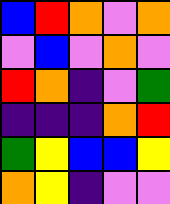[["blue", "red", "orange", "violet", "orange"], ["violet", "blue", "violet", "orange", "violet"], ["red", "orange", "indigo", "violet", "green"], ["indigo", "indigo", "indigo", "orange", "red"], ["green", "yellow", "blue", "blue", "yellow"], ["orange", "yellow", "indigo", "violet", "violet"]]